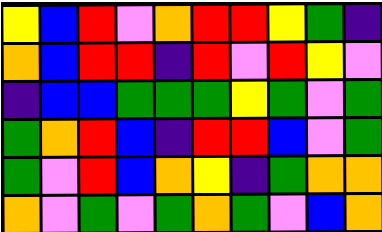[["yellow", "blue", "red", "violet", "orange", "red", "red", "yellow", "green", "indigo"], ["orange", "blue", "red", "red", "indigo", "red", "violet", "red", "yellow", "violet"], ["indigo", "blue", "blue", "green", "green", "green", "yellow", "green", "violet", "green"], ["green", "orange", "red", "blue", "indigo", "red", "red", "blue", "violet", "green"], ["green", "violet", "red", "blue", "orange", "yellow", "indigo", "green", "orange", "orange"], ["orange", "violet", "green", "violet", "green", "orange", "green", "violet", "blue", "orange"]]